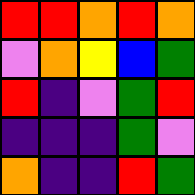[["red", "red", "orange", "red", "orange"], ["violet", "orange", "yellow", "blue", "green"], ["red", "indigo", "violet", "green", "red"], ["indigo", "indigo", "indigo", "green", "violet"], ["orange", "indigo", "indigo", "red", "green"]]